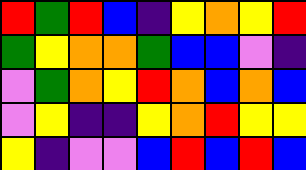[["red", "green", "red", "blue", "indigo", "yellow", "orange", "yellow", "red"], ["green", "yellow", "orange", "orange", "green", "blue", "blue", "violet", "indigo"], ["violet", "green", "orange", "yellow", "red", "orange", "blue", "orange", "blue"], ["violet", "yellow", "indigo", "indigo", "yellow", "orange", "red", "yellow", "yellow"], ["yellow", "indigo", "violet", "violet", "blue", "red", "blue", "red", "blue"]]